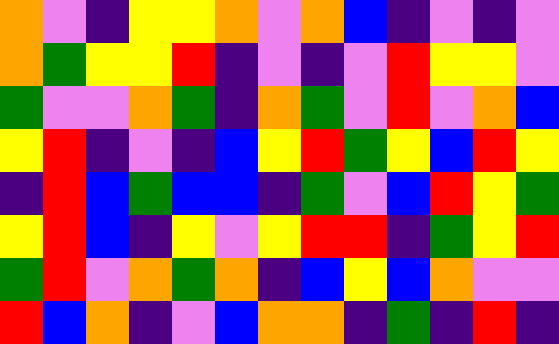[["orange", "violet", "indigo", "yellow", "yellow", "orange", "violet", "orange", "blue", "indigo", "violet", "indigo", "violet"], ["orange", "green", "yellow", "yellow", "red", "indigo", "violet", "indigo", "violet", "red", "yellow", "yellow", "violet"], ["green", "violet", "violet", "orange", "green", "indigo", "orange", "green", "violet", "red", "violet", "orange", "blue"], ["yellow", "red", "indigo", "violet", "indigo", "blue", "yellow", "red", "green", "yellow", "blue", "red", "yellow"], ["indigo", "red", "blue", "green", "blue", "blue", "indigo", "green", "violet", "blue", "red", "yellow", "green"], ["yellow", "red", "blue", "indigo", "yellow", "violet", "yellow", "red", "red", "indigo", "green", "yellow", "red"], ["green", "red", "violet", "orange", "green", "orange", "indigo", "blue", "yellow", "blue", "orange", "violet", "violet"], ["red", "blue", "orange", "indigo", "violet", "blue", "orange", "orange", "indigo", "green", "indigo", "red", "indigo"]]